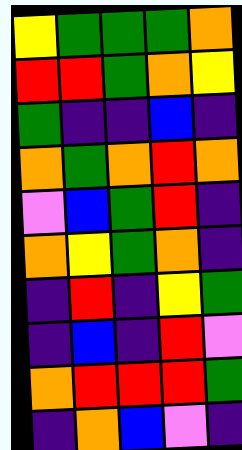[["yellow", "green", "green", "green", "orange"], ["red", "red", "green", "orange", "yellow"], ["green", "indigo", "indigo", "blue", "indigo"], ["orange", "green", "orange", "red", "orange"], ["violet", "blue", "green", "red", "indigo"], ["orange", "yellow", "green", "orange", "indigo"], ["indigo", "red", "indigo", "yellow", "green"], ["indigo", "blue", "indigo", "red", "violet"], ["orange", "red", "red", "red", "green"], ["indigo", "orange", "blue", "violet", "indigo"]]